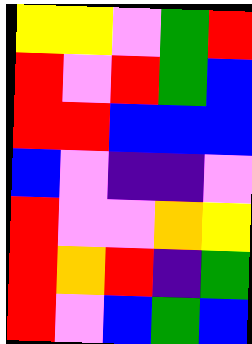[["yellow", "yellow", "violet", "green", "red"], ["red", "violet", "red", "green", "blue"], ["red", "red", "blue", "blue", "blue"], ["blue", "violet", "indigo", "indigo", "violet"], ["red", "violet", "violet", "orange", "yellow"], ["red", "orange", "red", "indigo", "green"], ["red", "violet", "blue", "green", "blue"]]